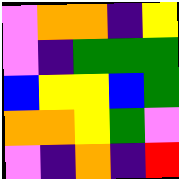[["violet", "orange", "orange", "indigo", "yellow"], ["violet", "indigo", "green", "green", "green"], ["blue", "yellow", "yellow", "blue", "green"], ["orange", "orange", "yellow", "green", "violet"], ["violet", "indigo", "orange", "indigo", "red"]]